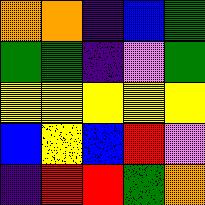[["orange", "orange", "indigo", "blue", "green"], ["green", "green", "indigo", "violet", "green"], ["yellow", "yellow", "yellow", "yellow", "yellow"], ["blue", "yellow", "blue", "red", "violet"], ["indigo", "red", "red", "green", "orange"]]